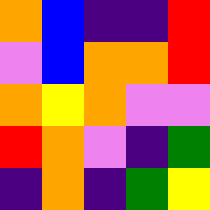[["orange", "blue", "indigo", "indigo", "red"], ["violet", "blue", "orange", "orange", "red"], ["orange", "yellow", "orange", "violet", "violet"], ["red", "orange", "violet", "indigo", "green"], ["indigo", "orange", "indigo", "green", "yellow"]]